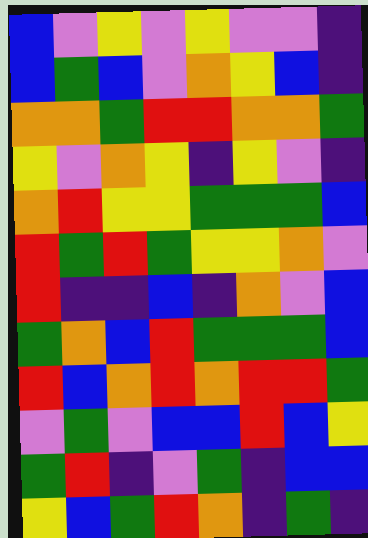[["blue", "violet", "yellow", "violet", "yellow", "violet", "violet", "indigo"], ["blue", "green", "blue", "violet", "orange", "yellow", "blue", "indigo"], ["orange", "orange", "green", "red", "red", "orange", "orange", "green"], ["yellow", "violet", "orange", "yellow", "indigo", "yellow", "violet", "indigo"], ["orange", "red", "yellow", "yellow", "green", "green", "green", "blue"], ["red", "green", "red", "green", "yellow", "yellow", "orange", "violet"], ["red", "indigo", "indigo", "blue", "indigo", "orange", "violet", "blue"], ["green", "orange", "blue", "red", "green", "green", "green", "blue"], ["red", "blue", "orange", "red", "orange", "red", "red", "green"], ["violet", "green", "violet", "blue", "blue", "red", "blue", "yellow"], ["green", "red", "indigo", "violet", "green", "indigo", "blue", "blue"], ["yellow", "blue", "green", "red", "orange", "indigo", "green", "indigo"]]